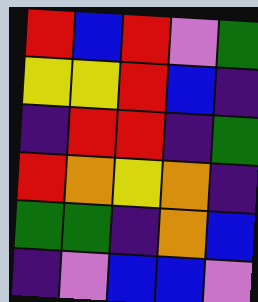[["red", "blue", "red", "violet", "green"], ["yellow", "yellow", "red", "blue", "indigo"], ["indigo", "red", "red", "indigo", "green"], ["red", "orange", "yellow", "orange", "indigo"], ["green", "green", "indigo", "orange", "blue"], ["indigo", "violet", "blue", "blue", "violet"]]